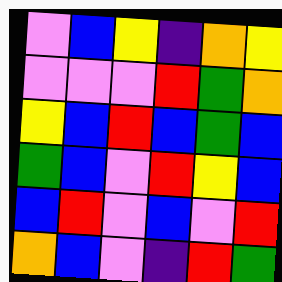[["violet", "blue", "yellow", "indigo", "orange", "yellow"], ["violet", "violet", "violet", "red", "green", "orange"], ["yellow", "blue", "red", "blue", "green", "blue"], ["green", "blue", "violet", "red", "yellow", "blue"], ["blue", "red", "violet", "blue", "violet", "red"], ["orange", "blue", "violet", "indigo", "red", "green"]]